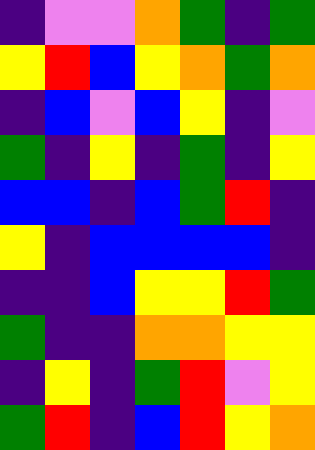[["indigo", "violet", "violet", "orange", "green", "indigo", "green"], ["yellow", "red", "blue", "yellow", "orange", "green", "orange"], ["indigo", "blue", "violet", "blue", "yellow", "indigo", "violet"], ["green", "indigo", "yellow", "indigo", "green", "indigo", "yellow"], ["blue", "blue", "indigo", "blue", "green", "red", "indigo"], ["yellow", "indigo", "blue", "blue", "blue", "blue", "indigo"], ["indigo", "indigo", "blue", "yellow", "yellow", "red", "green"], ["green", "indigo", "indigo", "orange", "orange", "yellow", "yellow"], ["indigo", "yellow", "indigo", "green", "red", "violet", "yellow"], ["green", "red", "indigo", "blue", "red", "yellow", "orange"]]